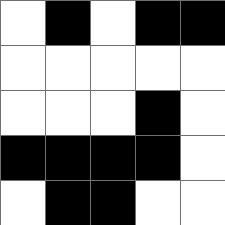[["white", "black", "white", "black", "black"], ["white", "white", "white", "white", "white"], ["white", "white", "white", "black", "white"], ["black", "black", "black", "black", "white"], ["white", "black", "black", "white", "white"]]